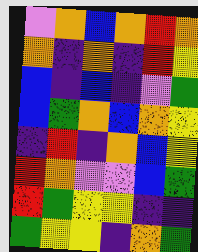[["violet", "orange", "blue", "orange", "red", "orange"], ["orange", "indigo", "orange", "indigo", "red", "yellow"], ["blue", "indigo", "blue", "indigo", "violet", "green"], ["blue", "green", "orange", "blue", "orange", "yellow"], ["indigo", "red", "indigo", "orange", "blue", "yellow"], ["red", "orange", "violet", "violet", "blue", "green"], ["red", "green", "yellow", "yellow", "indigo", "indigo"], ["green", "yellow", "yellow", "indigo", "orange", "green"]]